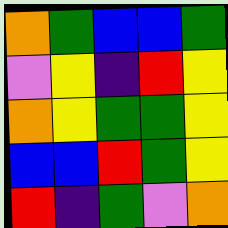[["orange", "green", "blue", "blue", "green"], ["violet", "yellow", "indigo", "red", "yellow"], ["orange", "yellow", "green", "green", "yellow"], ["blue", "blue", "red", "green", "yellow"], ["red", "indigo", "green", "violet", "orange"]]